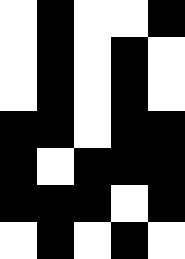[["white", "black", "white", "white", "black"], ["white", "black", "white", "black", "white"], ["white", "black", "white", "black", "white"], ["black", "black", "white", "black", "black"], ["black", "white", "black", "black", "black"], ["black", "black", "black", "white", "black"], ["white", "black", "white", "black", "white"]]